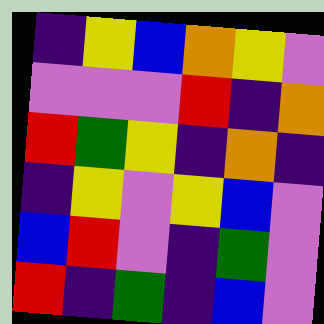[["indigo", "yellow", "blue", "orange", "yellow", "violet"], ["violet", "violet", "violet", "red", "indigo", "orange"], ["red", "green", "yellow", "indigo", "orange", "indigo"], ["indigo", "yellow", "violet", "yellow", "blue", "violet"], ["blue", "red", "violet", "indigo", "green", "violet"], ["red", "indigo", "green", "indigo", "blue", "violet"]]